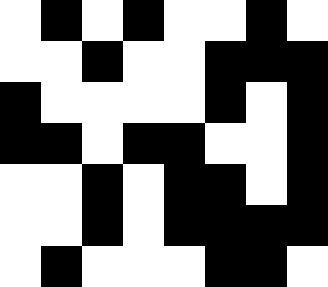[["white", "black", "white", "black", "white", "white", "black", "white"], ["white", "white", "black", "white", "white", "black", "black", "black"], ["black", "white", "white", "white", "white", "black", "white", "black"], ["black", "black", "white", "black", "black", "white", "white", "black"], ["white", "white", "black", "white", "black", "black", "white", "black"], ["white", "white", "black", "white", "black", "black", "black", "black"], ["white", "black", "white", "white", "white", "black", "black", "white"]]